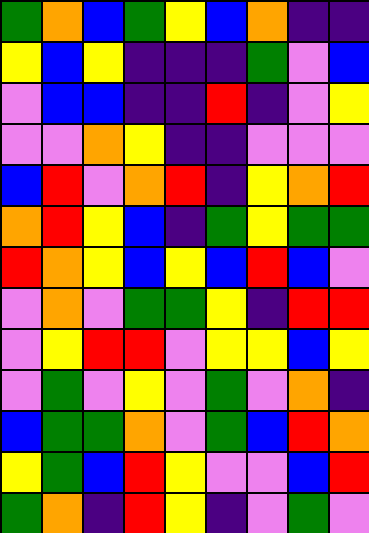[["green", "orange", "blue", "green", "yellow", "blue", "orange", "indigo", "indigo"], ["yellow", "blue", "yellow", "indigo", "indigo", "indigo", "green", "violet", "blue"], ["violet", "blue", "blue", "indigo", "indigo", "red", "indigo", "violet", "yellow"], ["violet", "violet", "orange", "yellow", "indigo", "indigo", "violet", "violet", "violet"], ["blue", "red", "violet", "orange", "red", "indigo", "yellow", "orange", "red"], ["orange", "red", "yellow", "blue", "indigo", "green", "yellow", "green", "green"], ["red", "orange", "yellow", "blue", "yellow", "blue", "red", "blue", "violet"], ["violet", "orange", "violet", "green", "green", "yellow", "indigo", "red", "red"], ["violet", "yellow", "red", "red", "violet", "yellow", "yellow", "blue", "yellow"], ["violet", "green", "violet", "yellow", "violet", "green", "violet", "orange", "indigo"], ["blue", "green", "green", "orange", "violet", "green", "blue", "red", "orange"], ["yellow", "green", "blue", "red", "yellow", "violet", "violet", "blue", "red"], ["green", "orange", "indigo", "red", "yellow", "indigo", "violet", "green", "violet"]]